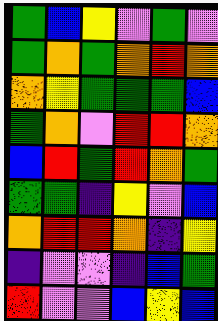[["green", "blue", "yellow", "violet", "green", "violet"], ["green", "orange", "green", "orange", "red", "orange"], ["orange", "yellow", "green", "green", "green", "blue"], ["green", "orange", "violet", "red", "red", "orange"], ["blue", "red", "green", "red", "orange", "green"], ["green", "green", "indigo", "yellow", "violet", "blue"], ["orange", "red", "red", "orange", "indigo", "yellow"], ["indigo", "violet", "violet", "indigo", "blue", "green"], ["red", "violet", "violet", "blue", "yellow", "blue"]]